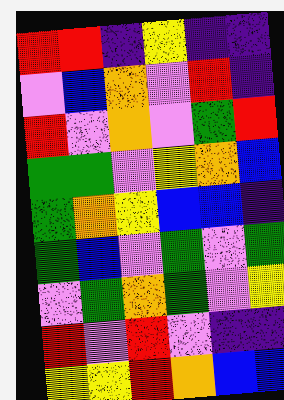[["red", "red", "indigo", "yellow", "indigo", "indigo"], ["violet", "blue", "orange", "violet", "red", "indigo"], ["red", "violet", "orange", "violet", "green", "red"], ["green", "green", "violet", "yellow", "orange", "blue"], ["green", "orange", "yellow", "blue", "blue", "indigo"], ["green", "blue", "violet", "green", "violet", "green"], ["violet", "green", "orange", "green", "violet", "yellow"], ["red", "violet", "red", "violet", "indigo", "indigo"], ["yellow", "yellow", "red", "orange", "blue", "blue"]]